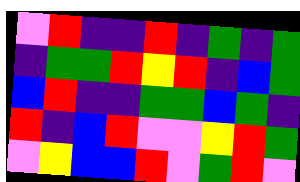[["violet", "red", "indigo", "indigo", "red", "indigo", "green", "indigo", "green"], ["indigo", "green", "green", "red", "yellow", "red", "indigo", "blue", "green"], ["blue", "red", "indigo", "indigo", "green", "green", "blue", "green", "indigo"], ["red", "indigo", "blue", "red", "violet", "violet", "yellow", "red", "green"], ["violet", "yellow", "blue", "blue", "red", "violet", "green", "red", "violet"]]